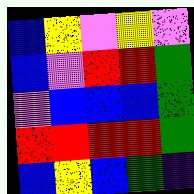[["blue", "yellow", "violet", "yellow", "violet"], ["blue", "violet", "red", "red", "green"], ["violet", "blue", "blue", "blue", "green"], ["red", "red", "red", "red", "green"], ["blue", "yellow", "blue", "green", "indigo"]]